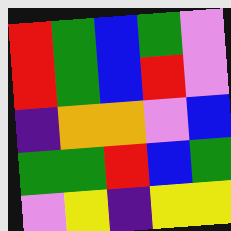[["red", "green", "blue", "green", "violet"], ["red", "green", "blue", "red", "violet"], ["indigo", "orange", "orange", "violet", "blue"], ["green", "green", "red", "blue", "green"], ["violet", "yellow", "indigo", "yellow", "yellow"]]